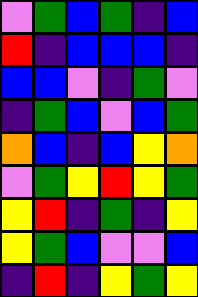[["violet", "green", "blue", "green", "indigo", "blue"], ["red", "indigo", "blue", "blue", "blue", "indigo"], ["blue", "blue", "violet", "indigo", "green", "violet"], ["indigo", "green", "blue", "violet", "blue", "green"], ["orange", "blue", "indigo", "blue", "yellow", "orange"], ["violet", "green", "yellow", "red", "yellow", "green"], ["yellow", "red", "indigo", "green", "indigo", "yellow"], ["yellow", "green", "blue", "violet", "violet", "blue"], ["indigo", "red", "indigo", "yellow", "green", "yellow"]]